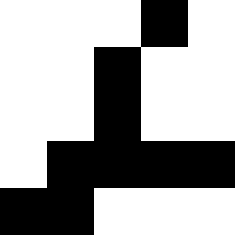[["white", "white", "white", "black", "white"], ["white", "white", "black", "white", "white"], ["white", "white", "black", "white", "white"], ["white", "black", "black", "black", "black"], ["black", "black", "white", "white", "white"]]